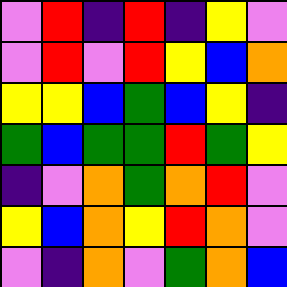[["violet", "red", "indigo", "red", "indigo", "yellow", "violet"], ["violet", "red", "violet", "red", "yellow", "blue", "orange"], ["yellow", "yellow", "blue", "green", "blue", "yellow", "indigo"], ["green", "blue", "green", "green", "red", "green", "yellow"], ["indigo", "violet", "orange", "green", "orange", "red", "violet"], ["yellow", "blue", "orange", "yellow", "red", "orange", "violet"], ["violet", "indigo", "orange", "violet", "green", "orange", "blue"]]